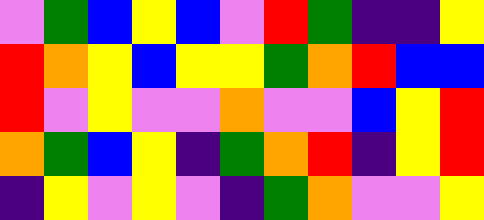[["violet", "green", "blue", "yellow", "blue", "violet", "red", "green", "indigo", "indigo", "yellow"], ["red", "orange", "yellow", "blue", "yellow", "yellow", "green", "orange", "red", "blue", "blue"], ["red", "violet", "yellow", "violet", "violet", "orange", "violet", "violet", "blue", "yellow", "red"], ["orange", "green", "blue", "yellow", "indigo", "green", "orange", "red", "indigo", "yellow", "red"], ["indigo", "yellow", "violet", "yellow", "violet", "indigo", "green", "orange", "violet", "violet", "yellow"]]